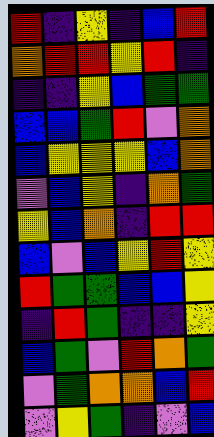[["red", "indigo", "yellow", "indigo", "blue", "red"], ["orange", "red", "red", "yellow", "red", "indigo"], ["indigo", "indigo", "yellow", "blue", "green", "green"], ["blue", "blue", "green", "red", "violet", "orange"], ["blue", "yellow", "yellow", "yellow", "blue", "orange"], ["violet", "blue", "yellow", "indigo", "orange", "green"], ["yellow", "blue", "orange", "indigo", "red", "red"], ["blue", "violet", "blue", "yellow", "red", "yellow"], ["red", "green", "green", "blue", "blue", "yellow"], ["indigo", "red", "green", "indigo", "indigo", "yellow"], ["blue", "green", "violet", "red", "orange", "green"], ["violet", "green", "orange", "orange", "blue", "red"], ["violet", "yellow", "green", "indigo", "violet", "blue"]]